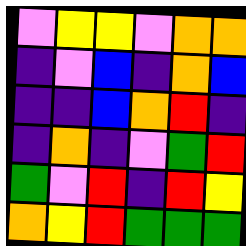[["violet", "yellow", "yellow", "violet", "orange", "orange"], ["indigo", "violet", "blue", "indigo", "orange", "blue"], ["indigo", "indigo", "blue", "orange", "red", "indigo"], ["indigo", "orange", "indigo", "violet", "green", "red"], ["green", "violet", "red", "indigo", "red", "yellow"], ["orange", "yellow", "red", "green", "green", "green"]]